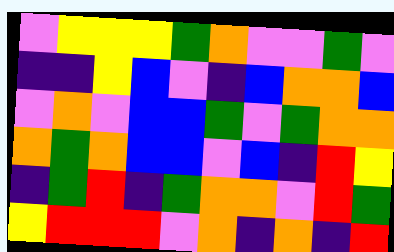[["violet", "yellow", "yellow", "yellow", "green", "orange", "violet", "violet", "green", "violet"], ["indigo", "indigo", "yellow", "blue", "violet", "indigo", "blue", "orange", "orange", "blue"], ["violet", "orange", "violet", "blue", "blue", "green", "violet", "green", "orange", "orange"], ["orange", "green", "orange", "blue", "blue", "violet", "blue", "indigo", "red", "yellow"], ["indigo", "green", "red", "indigo", "green", "orange", "orange", "violet", "red", "green"], ["yellow", "red", "red", "red", "violet", "orange", "indigo", "orange", "indigo", "red"]]